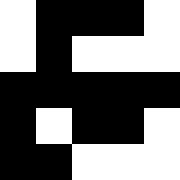[["white", "black", "black", "black", "white"], ["white", "black", "white", "white", "white"], ["black", "black", "black", "black", "black"], ["black", "white", "black", "black", "white"], ["black", "black", "white", "white", "white"]]